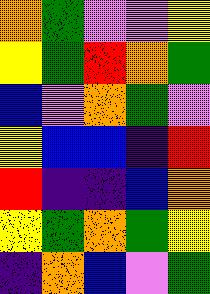[["orange", "green", "violet", "violet", "yellow"], ["yellow", "green", "red", "orange", "green"], ["blue", "violet", "orange", "green", "violet"], ["yellow", "blue", "blue", "indigo", "red"], ["red", "indigo", "indigo", "blue", "orange"], ["yellow", "green", "orange", "green", "yellow"], ["indigo", "orange", "blue", "violet", "green"]]